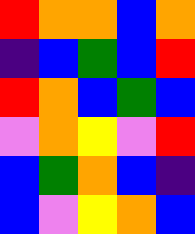[["red", "orange", "orange", "blue", "orange"], ["indigo", "blue", "green", "blue", "red"], ["red", "orange", "blue", "green", "blue"], ["violet", "orange", "yellow", "violet", "red"], ["blue", "green", "orange", "blue", "indigo"], ["blue", "violet", "yellow", "orange", "blue"]]